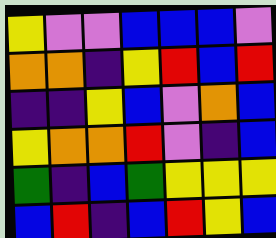[["yellow", "violet", "violet", "blue", "blue", "blue", "violet"], ["orange", "orange", "indigo", "yellow", "red", "blue", "red"], ["indigo", "indigo", "yellow", "blue", "violet", "orange", "blue"], ["yellow", "orange", "orange", "red", "violet", "indigo", "blue"], ["green", "indigo", "blue", "green", "yellow", "yellow", "yellow"], ["blue", "red", "indigo", "blue", "red", "yellow", "blue"]]